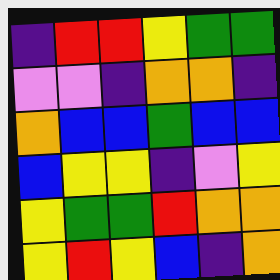[["indigo", "red", "red", "yellow", "green", "green"], ["violet", "violet", "indigo", "orange", "orange", "indigo"], ["orange", "blue", "blue", "green", "blue", "blue"], ["blue", "yellow", "yellow", "indigo", "violet", "yellow"], ["yellow", "green", "green", "red", "orange", "orange"], ["yellow", "red", "yellow", "blue", "indigo", "orange"]]